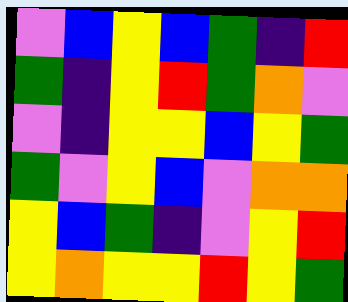[["violet", "blue", "yellow", "blue", "green", "indigo", "red"], ["green", "indigo", "yellow", "red", "green", "orange", "violet"], ["violet", "indigo", "yellow", "yellow", "blue", "yellow", "green"], ["green", "violet", "yellow", "blue", "violet", "orange", "orange"], ["yellow", "blue", "green", "indigo", "violet", "yellow", "red"], ["yellow", "orange", "yellow", "yellow", "red", "yellow", "green"]]